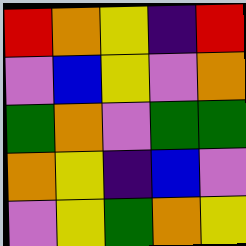[["red", "orange", "yellow", "indigo", "red"], ["violet", "blue", "yellow", "violet", "orange"], ["green", "orange", "violet", "green", "green"], ["orange", "yellow", "indigo", "blue", "violet"], ["violet", "yellow", "green", "orange", "yellow"]]